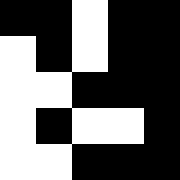[["black", "black", "white", "black", "black"], ["white", "black", "white", "black", "black"], ["white", "white", "black", "black", "black"], ["white", "black", "white", "white", "black"], ["white", "white", "black", "black", "black"]]